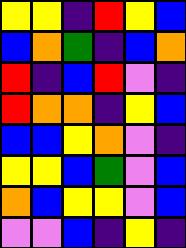[["yellow", "yellow", "indigo", "red", "yellow", "blue"], ["blue", "orange", "green", "indigo", "blue", "orange"], ["red", "indigo", "blue", "red", "violet", "indigo"], ["red", "orange", "orange", "indigo", "yellow", "blue"], ["blue", "blue", "yellow", "orange", "violet", "indigo"], ["yellow", "yellow", "blue", "green", "violet", "blue"], ["orange", "blue", "yellow", "yellow", "violet", "blue"], ["violet", "violet", "blue", "indigo", "yellow", "indigo"]]